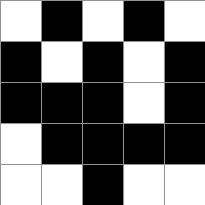[["white", "black", "white", "black", "white"], ["black", "white", "black", "white", "black"], ["black", "black", "black", "white", "black"], ["white", "black", "black", "black", "black"], ["white", "white", "black", "white", "white"]]